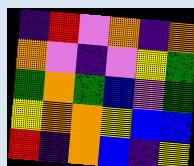[["indigo", "red", "violet", "orange", "indigo", "orange"], ["orange", "violet", "indigo", "violet", "yellow", "green"], ["green", "orange", "green", "blue", "violet", "green"], ["yellow", "orange", "orange", "yellow", "blue", "blue"], ["red", "indigo", "orange", "blue", "indigo", "yellow"]]